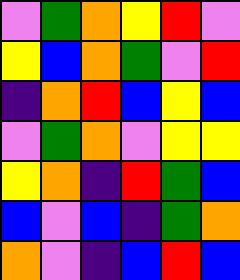[["violet", "green", "orange", "yellow", "red", "violet"], ["yellow", "blue", "orange", "green", "violet", "red"], ["indigo", "orange", "red", "blue", "yellow", "blue"], ["violet", "green", "orange", "violet", "yellow", "yellow"], ["yellow", "orange", "indigo", "red", "green", "blue"], ["blue", "violet", "blue", "indigo", "green", "orange"], ["orange", "violet", "indigo", "blue", "red", "blue"]]